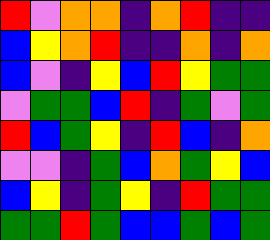[["red", "violet", "orange", "orange", "indigo", "orange", "red", "indigo", "indigo"], ["blue", "yellow", "orange", "red", "indigo", "indigo", "orange", "indigo", "orange"], ["blue", "violet", "indigo", "yellow", "blue", "red", "yellow", "green", "green"], ["violet", "green", "green", "blue", "red", "indigo", "green", "violet", "green"], ["red", "blue", "green", "yellow", "indigo", "red", "blue", "indigo", "orange"], ["violet", "violet", "indigo", "green", "blue", "orange", "green", "yellow", "blue"], ["blue", "yellow", "indigo", "green", "yellow", "indigo", "red", "green", "green"], ["green", "green", "red", "green", "blue", "blue", "green", "blue", "green"]]